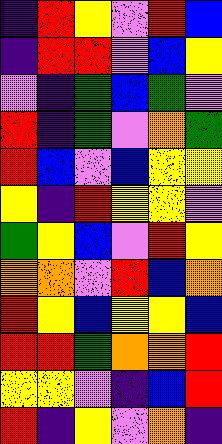[["indigo", "red", "yellow", "violet", "red", "blue"], ["indigo", "red", "red", "violet", "blue", "yellow"], ["violet", "indigo", "green", "blue", "green", "violet"], ["red", "indigo", "green", "violet", "orange", "green"], ["red", "blue", "violet", "blue", "yellow", "yellow"], ["yellow", "indigo", "red", "yellow", "yellow", "violet"], ["green", "yellow", "blue", "violet", "red", "yellow"], ["orange", "orange", "violet", "red", "blue", "orange"], ["red", "yellow", "blue", "yellow", "yellow", "blue"], ["red", "red", "green", "orange", "orange", "red"], ["yellow", "yellow", "violet", "indigo", "blue", "red"], ["red", "indigo", "yellow", "violet", "orange", "indigo"]]